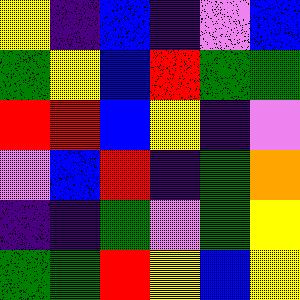[["yellow", "indigo", "blue", "indigo", "violet", "blue"], ["green", "yellow", "blue", "red", "green", "green"], ["red", "red", "blue", "yellow", "indigo", "violet"], ["violet", "blue", "red", "indigo", "green", "orange"], ["indigo", "indigo", "green", "violet", "green", "yellow"], ["green", "green", "red", "yellow", "blue", "yellow"]]